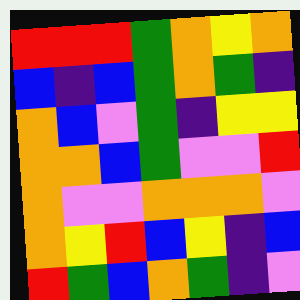[["red", "red", "red", "green", "orange", "yellow", "orange"], ["blue", "indigo", "blue", "green", "orange", "green", "indigo"], ["orange", "blue", "violet", "green", "indigo", "yellow", "yellow"], ["orange", "orange", "blue", "green", "violet", "violet", "red"], ["orange", "violet", "violet", "orange", "orange", "orange", "violet"], ["orange", "yellow", "red", "blue", "yellow", "indigo", "blue"], ["red", "green", "blue", "orange", "green", "indigo", "violet"]]